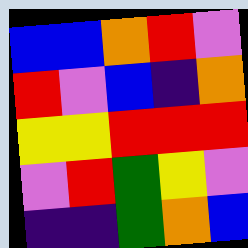[["blue", "blue", "orange", "red", "violet"], ["red", "violet", "blue", "indigo", "orange"], ["yellow", "yellow", "red", "red", "red"], ["violet", "red", "green", "yellow", "violet"], ["indigo", "indigo", "green", "orange", "blue"]]